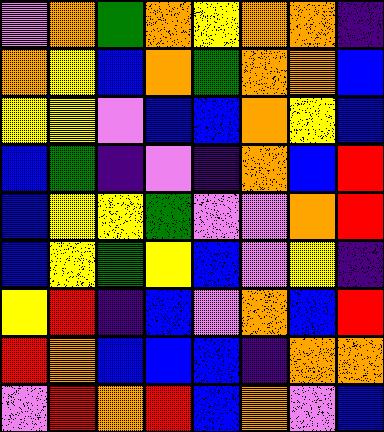[["violet", "orange", "green", "orange", "yellow", "orange", "orange", "indigo"], ["orange", "yellow", "blue", "orange", "green", "orange", "orange", "blue"], ["yellow", "yellow", "violet", "blue", "blue", "orange", "yellow", "blue"], ["blue", "green", "indigo", "violet", "indigo", "orange", "blue", "red"], ["blue", "yellow", "yellow", "green", "violet", "violet", "orange", "red"], ["blue", "yellow", "green", "yellow", "blue", "violet", "yellow", "indigo"], ["yellow", "red", "indigo", "blue", "violet", "orange", "blue", "red"], ["red", "orange", "blue", "blue", "blue", "indigo", "orange", "orange"], ["violet", "red", "orange", "red", "blue", "orange", "violet", "blue"]]